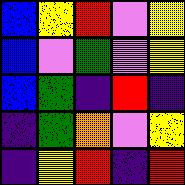[["blue", "yellow", "red", "violet", "yellow"], ["blue", "violet", "green", "violet", "yellow"], ["blue", "green", "indigo", "red", "indigo"], ["indigo", "green", "orange", "violet", "yellow"], ["indigo", "yellow", "red", "indigo", "red"]]